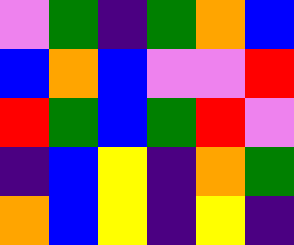[["violet", "green", "indigo", "green", "orange", "blue"], ["blue", "orange", "blue", "violet", "violet", "red"], ["red", "green", "blue", "green", "red", "violet"], ["indigo", "blue", "yellow", "indigo", "orange", "green"], ["orange", "blue", "yellow", "indigo", "yellow", "indigo"]]